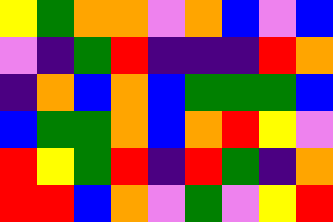[["yellow", "green", "orange", "orange", "violet", "orange", "blue", "violet", "blue"], ["violet", "indigo", "green", "red", "indigo", "indigo", "indigo", "red", "orange"], ["indigo", "orange", "blue", "orange", "blue", "green", "green", "green", "blue"], ["blue", "green", "green", "orange", "blue", "orange", "red", "yellow", "violet"], ["red", "yellow", "green", "red", "indigo", "red", "green", "indigo", "orange"], ["red", "red", "blue", "orange", "violet", "green", "violet", "yellow", "red"]]